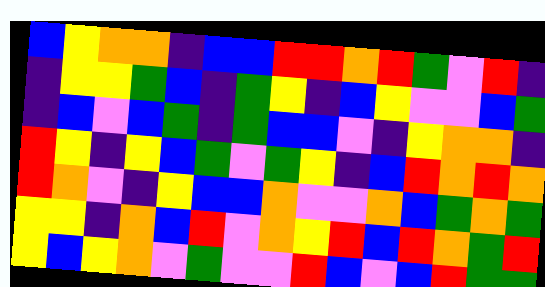[["blue", "yellow", "orange", "orange", "indigo", "blue", "blue", "red", "red", "orange", "red", "green", "violet", "red", "indigo"], ["indigo", "yellow", "yellow", "green", "blue", "indigo", "green", "yellow", "indigo", "blue", "yellow", "violet", "violet", "blue", "green"], ["indigo", "blue", "violet", "blue", "green", "indigo", "green", "blue", "blue", "violet", "indigo", "yellow", "orange", "orange", "indigo"], ["red", "yellow", "indigo", "yellow", "blue", "green", "violet", "green", "yellow", "indigo", "blue", "red", "orange", "red", "orange"], ["red", "orange", "violet", "indigo", "yellow", "blue", "blue", "orange", "violet", "violet", "orange", "blue", "green", "orange", "green"], ["yellow", "yellow", "indigo", "orange", "blue", "red", "violet", "orange", "yellow", "red", "blue", "red", "orange", "green", "red"], ["yellow", "blue", "yellow", "orange", "violet", "green", "violet", "violet", "red", "blue", "violet", "blue", "red", "green", "green"]]